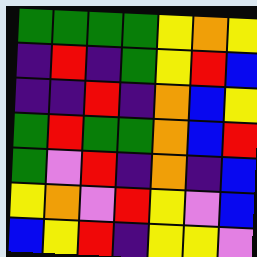[["green", "green", "green", "green", "yellow", "orange", "yellow"], ["indigo", "red", "indigo", "green", "yellow", "red", "blue"], ["indigo", "indigo", "red", "indigo", "orange", "blue", "yellow"], ["green", "red", "green", "green", "orange", "blue", "red"], ["green", "violet", "red", "indigo", "orange", "indigo", "blue"], ["yellow", "orange", "violet", "red", "yellow", "violet", "blue"], ["blue", "yellow", "red", "indigo", "yellow", "yellow", "violet"]]